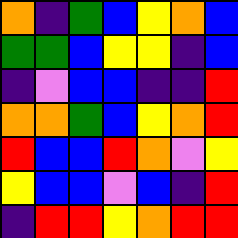[["orange", "indigo", "green", "blue", "yellow", "orange", "blue"], ["green", "green", "blue", "yellow", "yellow", "indigo", "blue"], ["indigo", "violet", "blue", "blue", "indigo", "indigo", "red"], ["orange", "orange", "green", "blue", "yellow", "orange", "red"], ["red", "blue", "blue", "red", "orange", "violet", "yellow"], ["yellow", "blue", "blue", "violet", "blue", "indigo", "red"], ["indigo", "red", "red", "yellow", "orange", "red", "red"]]